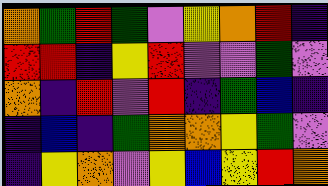[["orange", "green", "red", "green", "violet", "yellow", "orange", "red", "indigo"], ["red", "red", "indigo", "yellow", "red", "violet", "violet", "green", "violet"], ["orange", "indigo", "red", "violet", "red", "indigo", "green", "blue", "indigo"], ["indigo", "blue", "indigo", "green", "orange", "orange", "yellow", "green", "violet"], ["indigo", "yellow", "orange", "violet", "yellow", "blue", "yellow", "red", "orange"]]